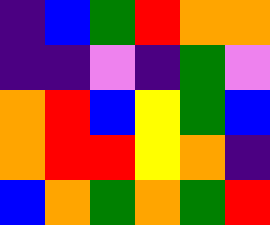[["indigo", "blue", "green", "red", "orange", "orange"], ["indigo", "indigo", "violet", "indigo", "green", "violet"], ["orange", "red", "blue", "yellow", "green", "blue"], ["orange", "red", "red", "yellow", "orange", "indigo"], ["blue", "orange", "green", "orange", "green", "red"]]